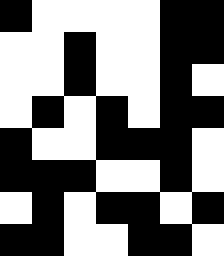[["black", "white", "white", "white", "white", "black", "black"], ["white", "white", "black", "white", "white", "black", "black"], ["white", "white", "black", "white", "white", "black", "white"], ["white", "black", "white", "black", "white", "black", "black"], ["black", "white", "white", "black", "black", "black", "white"], ["black", "black", "black", "white", "white", "black", "white"], ["white", "black", "white", "black", "black", "white", "black"], ["black", "black", "white", "white", "black", "black", "white"]]